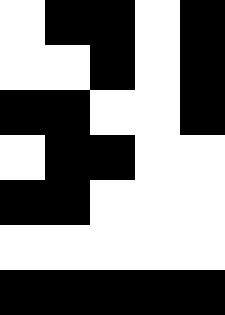[["white", "black", "black", "white", "black"], ["white", "white", "black", "white", "black"], ["black", "black", "white", "white", "black"], ["white", "black", "black", "white", "white"], ["black", "black", "white", "white", "white"], ["white", "white", "white", "white", "white"], ["black", "black", "black", "black", "black"]]